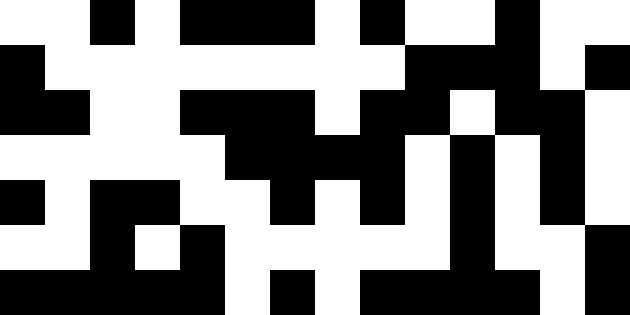[["white", "white", "black", "white", "black", "black", "black", "white", "black", "white", "white", "black", "white", "white"], ["black", "white", "white", "white", "white", "white", "white", "white", "white", "black", "black", "black", "white", "black"], ["black", "black", "white", "white", "black", "black", "black", "white", "black", "black", "white", "black", "black", "white"], ["white", "white", "white", "white", "white", "black", "black", "black", "black", "white", "black", "white", "black", "white"], ["black", "white", "black", "black", "white", "white", "black", "white", "black", "white", "black", "white", "black", "white"], ["white", "white", "black", "white", "black", "white", "white", "white", "white", "white", "black", "white", "white", "black"], ["black", "black", "black", "black", "black", "white", "black", "white", "black", "black", "black", "black", "white", "black"]]